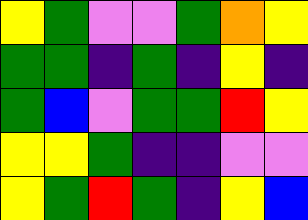[["yellow", "green", "violet", "violet", "green", "orange", "yellow"], ["green", "green", "indigo", "green", "indigo", "yellow", "indigo"], ["green", "blue", "violet", "green", "green", "red", "yellow"], ["yellow", "yellow", "green", "indigo", "indigo", "violet", "violet"], ["yellow", "green", "red", "green", "indigo", "yellow", "blue"]]